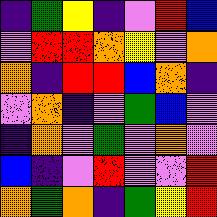[["indigo", "green", "yellow", "indigo", "violet", "red", "blue"], ["violet", "red", "red", "orange", "yellow", "violet", "orange"], ["orange", "indigo", "red", "red", "blue", "orange", "indigo"], ["violet", "orange", "indigo", "violet", "green", "blue", "violet"], ["indigo", "orange", "violet", "green", "violet", "orange", "violet"], ["blue", "indigo", "violet", "red", "violet", "violet", "red"], ["orange", "green", "orange", "indigo", "green", "yellow", "red"]]